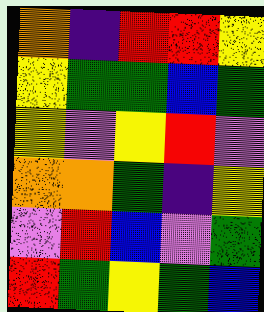[["orange", "indigo", "red", "red", "yellow"], ["yellow", "green", "green", "blue", "green"], ["yellow", "violet", "yellow", "red", "violet"], ["orange", "orange", "green", "indigo", "yellow"], ["violet", "red", "blue", "violet", "green"], ["red", "green", "yellow", "green", "blue"]]